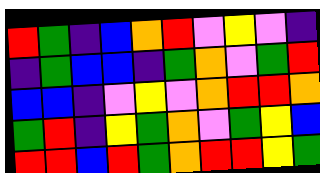[["red", "green", "indigo", "blue", "orange", "red", "violet", "yellow", "violet", "indigo"], ["indigo", "green", "blue", "blue", "indigo", "green", "orange", "violet", "green", "red"], ["blue", "blue", "indigo", "violet", "yellow", "violet", "orange", "red", "red", "orange"], ["green", "red", "indigo", "yellow", "green", "orange", "violet", "green", "yellow", "blue"], ["red", "red", "blue", "red", "green", "orange", "red", "red", "yellow", "green"]]